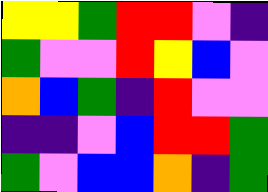[["yellow", "yellow", "green", "red", "red", "violet", "indigo"], ["green", "violet", "violet", "red", "yellow", "blue", "violet"], ["orange", "blue", "green", "indigo", "red", "violet", "violet"], ["indigo", "indigo", "violet", "blue", "red", "red", "green"], ["green", "violet", "blue", "blue", "orange", "indigo", "green"]]